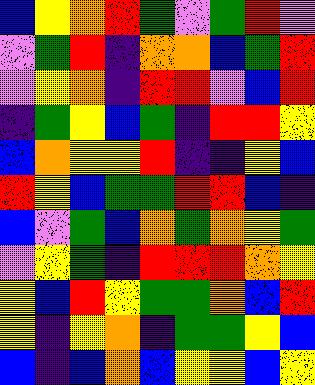[["blue", "yellow", "orange", "red", "green", "violet", "green", "red", "violet"], ["violet", "green", "red", "indigo", "orange", "orange", "blue", "green", "red"], ["violet", "yellow", "orange", "indigo", "red", "red", "violet", "blue", "red"], ["indigo", "green", "yellow", "blue", "green", "indigo", "red", "red", "yellow"], ["blue", "orange", "yellow", "yellow", "red", "indigo", "indigo", "yellow", "blue"], ["red", "yellow", "blue", "green", "green", "red", "red", "blue", "indigo"], ["blue", "violet", "green", "blue", "orange", "green", "orange", "yellow", "green"], ["violet", "yellow", "green", "indigo", "red", "red", "red", "orange", "yellow"], ["yellow", "blue", "red", "yellow", "green", "green", "orange", "blue", "red"], ["yellow", "indigo", "yellow", "orange", "indigo", "green", "green", "yellow", "blue"], ["blue", "indigo", "blue", "orange", "blue", "yellow", "yellow", "blue", "yellow"]]